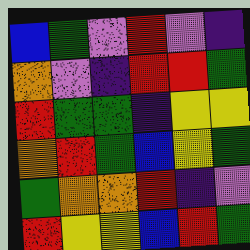[["blue", "green", "violet", "red", "violet", "indigo"], ["orange", "violet", "indigo", "red", "red", "green"], ["red", "green", "green", "indigo", "yellow", "yellow"], ["orange", "red", "green", "blue", "yellow", "green"], ["green", "orange", "orange", "red", "indigo", "violet"], ["red", "yellow", "yellow", "blue", "red", "green"]]